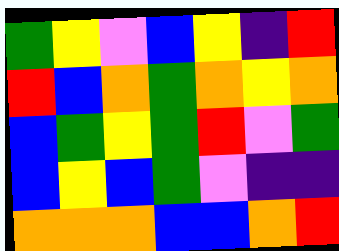[["green", "yellow", "violet", "blue", "yellow", "indigo", "red"], ["red", "blue", "orange", "green", "orange", "yellow", "orange"], ["blue", "green", "yellow", "green", "red", "violet", "green"], ["blue", "yellow", "blue", "green", "violet", "indigo", "indigo"], ["orange", "orange", "orange", "blue", "blue", "orange", "red"]]